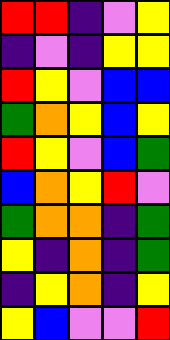[["red", "red", "indigo", "violet", "yellow"], ["indigo", "violet", "indigo", "yellow", "yellow"], ["red", "yellow", "violet", "blue", "blue"], ["green", "orange", "yellow", "blue", "yellow"], ["red", "yellow", "violet", "blue", "green"], ["blue", "orange", "yellow", "red", "violet"], ["green", "orange", "orange", "indigo", "green"], ["yellow", "indigo", "orange", "indigo", "green"], ["indigo", "yellow", "orange", "indigo", "yellow"], ["yellow", "blue", "violet", "violet", "red"]]